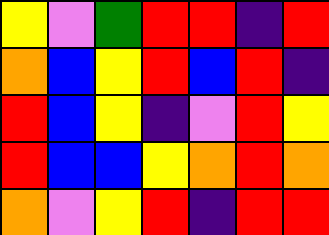[["yellow", "violet", "green", "red", "red", "indigo", "red"], ["orange", "blue", "yellow", "red", "blue", "red", "indigo"], ["red", "blue", "yellow", "indigo", "violet", "red", "yellow"], ["red", "blue", "blue", "yellow", "orange", "red", "orange"], ["orange", "violet", "yellow", "red", "indigo", "red", "red"]]